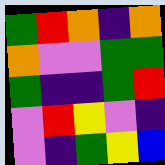[["green", "red", "orange", "indigo", "orange"], ["orange", "violet", "violet", "green", "green"], ["green", "indigo", "indigo", "green", "red"], ["violet", "red", "yellow", "violet", "indigo"], ["violet", "indigo", "green", "yellow", "blue"]]